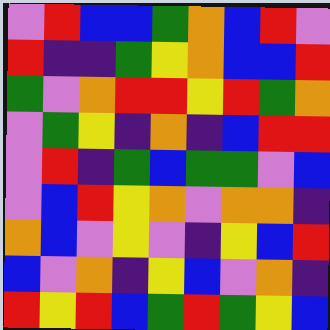[["violet", "red", "blue", "blue", "green", "orange", "blue", "red", "violet"], ["red", "indigo", "indigo", "green", "yellow", "orange", "blue", "blue", "red"], ["green", "violet", "orange", "red", "red", "yellow", "red", "green", "orange"], ["violet", "green", "yellow", "indigo", "orange", "indigo", "blue", "red", "red"], ["violet", "red", "indigo", "green", "blue", "green", "green", "violet", "blue"], ["violet", "blue", "red", "yellow", "orange", "violet", "orange", "orange", "indigo"], ["orange", "blue", "violet", "yellow", "violet", "indigo", "yellow", "blue", "red"], ["blue", "violet", "orange", "indigo", "yellow", "blue", "violet", "orange", "indigo"], ["red", "yellow", "red", "blue", "green", "red", "green", "yellow", "blue"]]